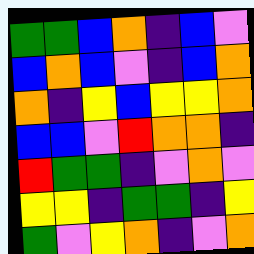[["green", "green", "blue", "orange", "indigo", "blue", "violet"], ["blue", "orange", "blue", "violet", "indigo", "blue", "orange"], ["orange", "indigo", "yellow", "blue", "yellow", "yellow", "orange"], ["blue", "blue", "violet", "red", "orange", "orange", "indigo"], ["red", "green", "green", "indigo", "violet", "orange", "violet"], ["yellow", "yellow", "indigo", "green", "green", "indigo", "yellow"], ["green", "violet", "yellow", "orange", "indigo", "violet", "orange"]]